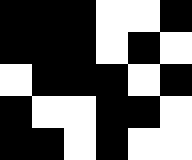[["black", "black", "black", "white", "white", "black"], ["black", "black", "black", "white", "black", "white"], ["white", "black", "black", "black", "white", "black"], ["black", "white", "white", "black", "black", "white"], ["black", "black", "white", "black", "white", "white"]]